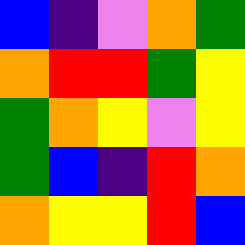[["blue", "indigo", "violet", "orange", "green"], ["orange", "red", "red", "green", "yellow"], ["green", "orange", "yellow", "violet", "yellow"], ["green", "blue", "indigo", "red", "orange"], ["orange", "yellow", "yellow", "red", "blue"]]